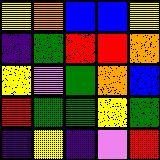[["yellow", "orange", "blue", "blue", "yellow"], ["indigo", "green", "red", "red", "orange"], ["yellow", "violet", "green", "orange", "blue"], ["red", "green", "green", "yellow", "green"], ["indigo", "yellow", "indigo", "violet", "red"]]